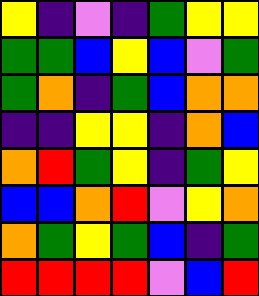[["yellow", "indigo", "violet", "indigo", "green", "yellow", "yellow"], ["green", "green", "blue", "yellow", "blue", "violet", "green"], ["green", "orange", "indigo", "green", "blue", "orange", "orange"], ["indigo", "indigo", "yellow", "yellow", "indigo", "orange", "blue"], ["orange", "red", "green", "yellow", "indigo", "green", "yellow"], ["blue", "blue", "orange", "red", "violet", "yellow", "orange"], ["orange", "green", "yellow", "green", "blue", "indigo", "green"], ["red", "red", "red", "red", "violet", "blue", "red"]]